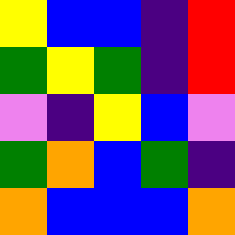[["yellow", "blue", "blue", "indigo", "red"], ["green", "yellow", "green", "indigo", "red"], ["violet", "indigo", "yellow", "blue", "violet"], ["green", "orange", "blue", "green", "indigo"], ["orange", "blue", "blue", "blue", "orange"]]